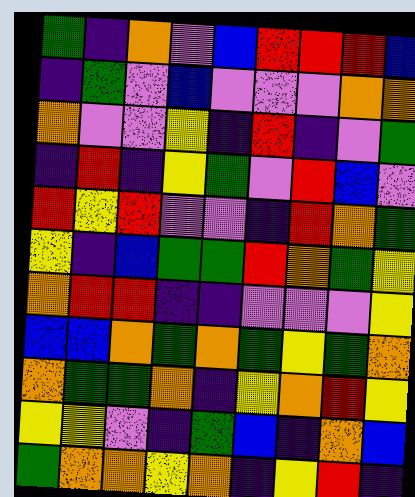[["green", "indigo", "orange", "violet", "blue", "red", "red", "red", "blue"], ["indigo", "green", "violet", "blue", "violet", "violet", "violet", "orange", "orange"], ["orange", "violet", "violet", "yellow", "indigo", "red", "indigo", "violet", "green"], ["indigo", "red", "indigo", "yellow", "green", "violet", "red", "blue", "violet"], ["red", "yellow", "red", "violet", "violet", "indigo", "red", "orange", "green"], ["yellow", "indigo", "blue", "green", "green", "red", "orange", "green", "yellow"], ["orange", "red", "red", "indigo", "indigo", "violet", "violet", "violet", "yellow"], ["blue", "blue", "orange", "green", "orange", "green", "yellow", "green", "orange"], ["orange", "green", "green", "orange", "indigo", "yellow", "orange", "red", "yellow"], ["yellow", "yellow", "violet", "indigo", "green", "blue", "indigo", "orange", "blue"], ["green", "orange", "orange", "yellow", "orange", "indigo", "yellow", "red", "indigo"]]